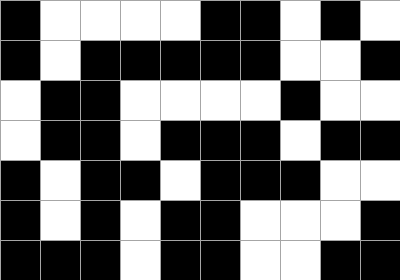[["black", "white", "white", "white", "white", "black", "black", "white", "black", "white"], ["black", "white", "black", "black", "black", "black", "black", "white", "white", "black"], ["white", "black", "black", "white", "white", "white", "white", "black", "white", "white"], ["white", "black", "black", "white", "black", "black", "black", "white", "black", "black"], ["black", "white", "black", "black", "white", "black", "black", "black", "white", "white"], ["black", "white", "black", "white", "black", "black", "white", "white", "white", "black"], ["black", "black", "black", "white", "black", "black", "white", "white", "black", "black"]]